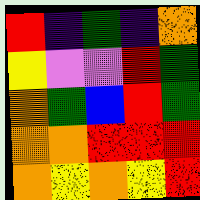[["red", "indigo", "green", "indigo", "orange"], ["yellow", "violet", "violet", "red", "green"], ["orange", "green", "blue", "red", "green"], ["orange", "orange", "red", "red", "red"], ["orange", "yellow", "orange", "yellow", "red"]]